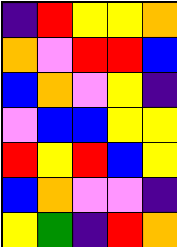[["indigo", "red", "yellow", "yellow", "orange"], ["orange", "violet", "red", "red", "blue"], ["blue", "orange", "violet", "yellow", "indigo"], ["violet", "blue", "blue", "yellow", "yellow"], ["red", "yellow", "red", "blue", "yellow"], ["blue", "orange", "violet", "violet", "indigo"], ["yellow", "green", "indigo", "red", "orange"]]